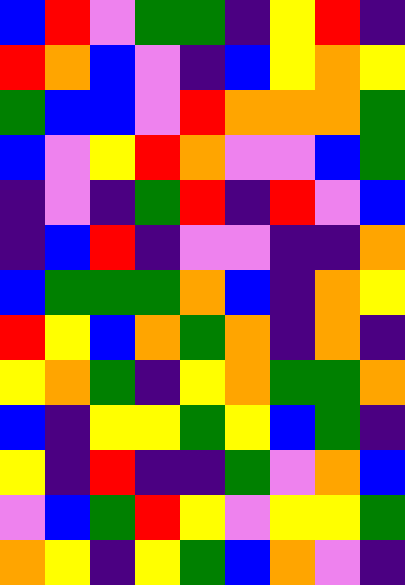[["blue", "red", "violet", "green", "green", "indigo", "yellow", "red", "indigo"], ["red", "orange", "blue", "violet", "indigo", "blue", "yellow", "orange", "yellow"], ["green", "blue", "blue", "violet", "red", "orange", "orange", "orange", "green"], ["blue", "violet", "yellow", "red", "orange", "violet", "violet", "blue", "green"], ["indigo", "violet", "indigo", "green", "red", "indigo", "red", "violet", "blue"], ["indigo", "blue", "red", "indigo", "violet", "violet", "indigo", "indigo", "orange"], ["blue", "green", "green", "green", "orange", "blue", "indigo", "orange", "yellow"], ["red", "yellow", "blue", "orange", "green", "orange", "indigo", "orange", "indigo"], ["yellow", "orange", "green", "indigo", "yellow", "orange", "green", "green", "orange"], ["blue", "indigo", "yellow", "yellow", "green", "yellow", "blue", "green", "indigo"], ["yellow", "indigo", "red", "indigo", "indigo", "green", "violet", "orange", "blue"], ["violet", "blue", "green", "red", "yellow", "violet", "yellow", "yellow", "green"], ["orange", "yellow", "indigo", "yellow", "green", "blue", "orange", "violet", "indigo"]]